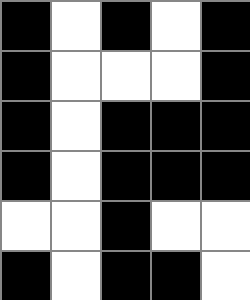[["black", "white", "black", "white", "black"], ["black", "white", "white", "white", "black"], ["black", "white", "black", "black", "black"], ["black", "white", "black", "black", "black"], ["white", "white", "black", "white", "white"], ["black", "white", "black", "black", "white"]]